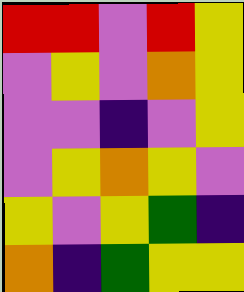[["red", "red", "violet", "red", "yellow"], ["violet", "yellow", "violet", "orange", "yellow"], ["violet", "violet", "indigo", "violet", "yellow"], ["violet", "yellow", "orange", "yellow", "violet"], ["yellow", "violet", "yellow", "green", "indigo"], ["orange", "indigo", "green", "yellow", "yellow"]]